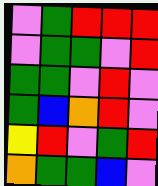[["violet", "green", "red", "red", "red"], ["violet", "green", "green", "violet", "red"], ["green", "green", "violet", "red", "violet"], ["green", "blue", "orange", "red", "violet"], ["yellow", "red", "violet", "green", "red"], ["orange", "green", "green", "blue", "violet"]]